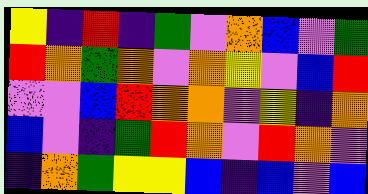[["yellow", "indigo", "red", "indigo", "green", "violet", "orange", "blue", "violet", "green"], ["red", "orange", "green", "orange", "violet", "orange", "yellow", "violet", "blue", "red"], ["violet", "violet", "blue", "red", "orange", "orange", "violet", "yellow", "indigo", "orange"], ["blue", "violet", "indigo", "green", "red", "orange", "violet", "red", "orange", "violet"], ["indigo", "orange", "green", "yellow", "yellow", "blue", "indigo", "blue", "violet", "blue"]]